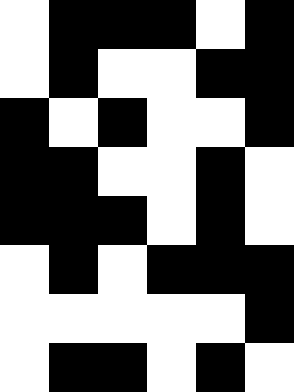[["white", "black", "black", "black", "white", "black"], ["white", "black", "white", "white", "black", "black"], ["black", "white", "black", "white", "white", "black"], ["black", "black", "white", "white", "black", "white"], ["black", "black", "black", "white", "black", "white"], ["white", "black", "white", "black", "black", "black"], ["white", "white", "white", "white", "white", "black"], ["white", "black", "black", "white", "black", "white"]]